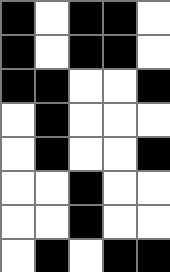[["black", "white", "black", "black", "white"], ["black", "white", "black", "black", "white"], ["black", "black", "white", "white", "black"], ["white", "black", "white", "white", "white"], ["white", "black", "white", "white", "black"], ["white", "white", "black", "white", "white"], ["white", "white", "black", "white", "white"], ["white", "black", "white", "black", "black"]]